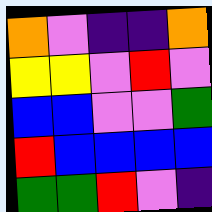[["orange", "violet", "indigo", "indigo", "orange"], ["yellow", "yellow", "violet", "red", "violet"], ["blue", "blue", "violet", "violet", "green"], ["red", "blue", "blue", "blue", "blue"], ["green", "green", "red", "violet", "indigo"]]